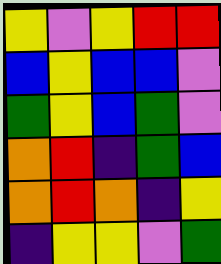[["yellow", "violet", "yellow", "red", "red"], ["blue", "yellow", "blue", "blue", "violet"], ["green", "yellow", "blue", "green", "violet"], ["orange", "red", "indigo", "green", "blue"], ["orange", "red", "orange", "indigo", "yellow"], ["indigo", "yellow", "yellow", "violet", "green"]]